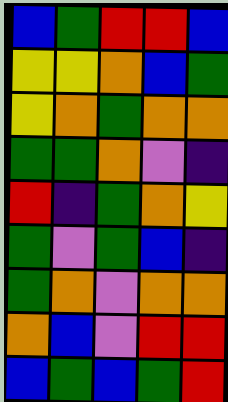[["blue", "green", "red", "red", "blue"], ["yellow", "yellow", "orange", "blue", "green"], ["yellow", "orange", "green", "orange", "orange"], ["green", "green", "orange", "violet", "indigo"], ["red", "indigo", "green", "orange", "yellow"], ["green", "violet", "green", "blue", "indigo"], ["green", "orange", "violet", "orange", "orange"], ["orange", "blue", "violet", "red", "red"], ["blue", "green", "blue", "green", "red"]]